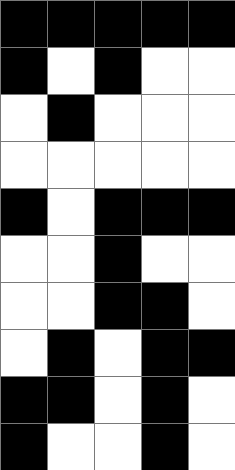[["black", "black", "black", "black", "black"], ["black", "white", "black", "white", "white"], ["white", "black", "white", "white", "white"], ["white", "white", "white", "white", "white"], ["black", "white", "black", "black", "black"], ["white", "white", "black", "white", "white"], ["white", "white", "black", "black", "white"], ["white", "black", "white", "black", "black"], ["black", "black", "white", "black", "white"], ["black", "white", "white", "black", "white"]]